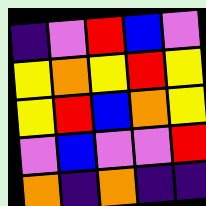[["indigo", "violet", "red", "blue", "violet"], ["yellow", "orange", "yellow", "red", "yellow"], ["yellow", "red", "blue", "orange", "yellow"], ["violet", "blue", "violet", "violet", "red"], ["orange", "indigo", "orange", "indigo", "indigo"]]